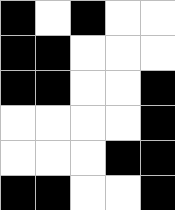[["black", "white", "black", "white", "white"], ["black", "black", "white", "white", "white"], ["black", "black", "white", "white", "black"], ["white", "white", "white", "white", "black"], ["white", "white", "white", "black", "black"], ["black", "black", "white", "white", "black"]]